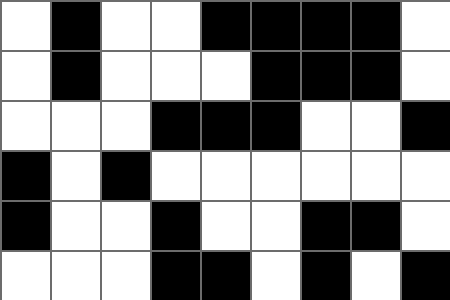[["white", "black", "white", "white", "black", "black", "black", "black", "white"], ["white", "black", "white", "white", "white", "black", "black", "black", "white"], ["white", "white", "white", "black", "black", "black", "white", "white", "black"], ["black", "white", "black", "white", "white", "white", "white", "white", "white"], ["black", "white", "white", "black", "white", "white", "black", "black", "white"], ["white", "white", "white", "black", "black", "white", "black", "white", "black"]]